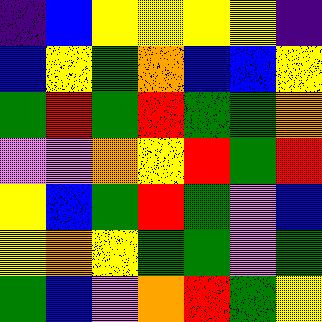[["indigo", "blue", "yellow", "yellow", "yellow", "yellow", "indigo"], ["blue", "yellow", "green", "orange", "blue", "blue", "yellow"], ["green", "red", "green", "red", "green", "green", "orange"], ["violet", "violet", "orange", "yellow", "red", "green", "red"], ["yellow", "blue", "green", "red", "green", "violet", "blue"], ["yellow", "orange", "yellow", "green", "green", "violet", "green"], ["green", "blue", "violet", "orange", "red", "green", "yellow"]]